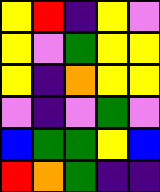[["yellow", "red", "indigo", "yellow", "violet"], ["yellow", "violet", "green", "yellow", "yellow"], ["yellow", "indigo", "orange", "yellow", "yellow"], ["violet", "indigo", "violet", "green", "violet"], ["blue", "green", "green", "yellow", "blue"], ["red", "orange", "green", "indigo", "indigo"]]